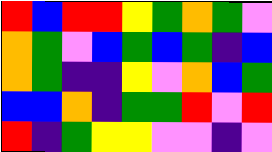[["red", "blue", "red", "red", "yellow", "green", "orange", "green", "violet"], ["orange", "green", "violet", "blue", "green", "blue", "green", "indigo", "blue"], ["orange", "green", "indigo", "indigo", "yellow", "violet", "orange", "blue", "green"], ["blue", "blue", "orange", "indigo", "green", "green", "red", "violet", "red"], ["red", "indigo", "green", "yellow", "yellow", "violet", "violet", "indigo", "violet"]]